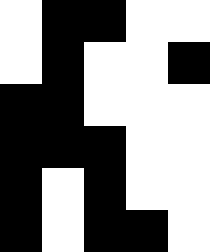[["white", "black", "black", "white", "white"], ["white", "black", "white", "white", "black"], ["black", "black", "white", "white", "white"], ["black", "black", "black", "white", "white"], ["black", "white", "black", "white", "white"], ["black", "white", "black", "black", "white"]]